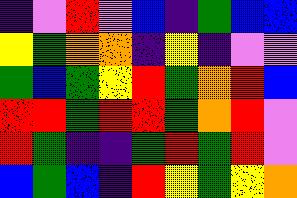[["indigo", "violet", "red", "violet", "blue", "indigo", "green", "blue", "blue"], ["yellow", "green", "orange", "orange", "indigo", "yellow", "indigo", "violet", "violet"], ["green", "blue", "green", "yellow", "red", "green", "orange", "red", "blue"], ["red", "red", "green", "red", "red", "green", "orange", "red", "violet"], ["red", "green", "indigo", "indigo", "green", "red", "green", "red", "violet"], ["blue", "green", "blue", "indigo", "red", "yellow", "green", "yellow", "orange"]]